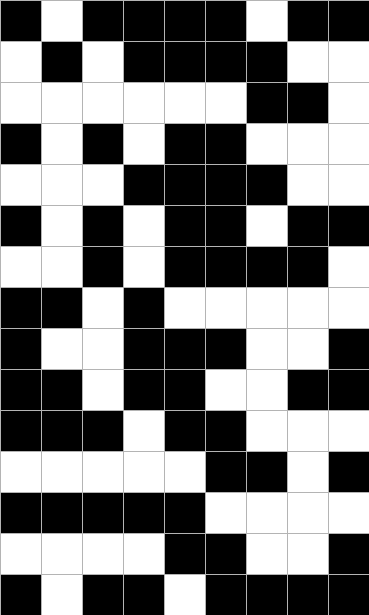[["black", "white", "black", "black", "black", "black", "white", "black", "black"], ["white", "black", "white", "black", "black", "black", "black", "white", "white"], ["white", "white", "white", "white", "white", "white", "black", "black", "white"], ["black", "white", "black", "white", "black", "black", "white", "white", "white"], ["white", "white", "white", "black", "black", "black", "black", "white", "white"], ["black", "white", "black", "white", "black", "black", "white", "black", "black"], ["white", "white", "black", "white", "black", "black", "black", "black", "white"], ["black", "black", "white", "black", "white", "white", "white", "white", "white"], ["black", "white", "white", "black", "black", "black", "white", "white", "black"], ["black", "black", "white", "black", "black", "white", "white", "black", "black"], ["black", "black", "black", "white", "black", "black", "white", "white", "white"], ["white", "white", "white", "white", "white", "black", "black", "white", "black"], ["black", "black", "black", "black", "black", "white", "white", "white", "white"], ["white", "white", "white", "white", "black", "black", "white", "white", "black"], ["black", "white", "black", "black", "white", "black", "black", "black", "black"]]